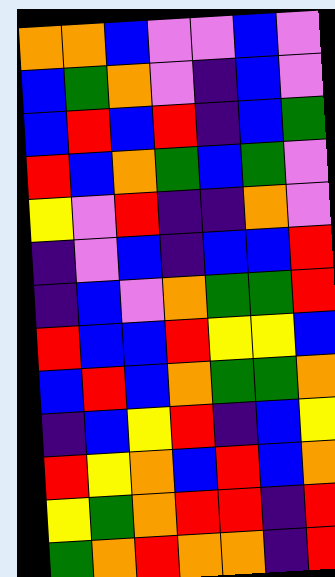[["orange", "orange", "blue", "violet", "violet", "blue", "violet"], ["blue", "green", "orange", "violet", "indigo", "blue", "violet"], ["blue", "red", "blue", "red", "indigo", "blue", "green"], ["red", "blue", "orange", "green", "blue", "green", "violet"], ["yellow", "violet", "red", "indigo", "indigo", "orange", "violet"], ["indigo", "violet", "blue", "indigo", "blue", "blue", "red"], ["indigo", "blue", "violet", "orange", "green", "green", "red"], ["red", "blue", "blue", "red", "yellow", "yellow", "blue"], ["blue", "red", "blue", "orange", "green", "green", "orange"], ["indigo", "blue", "yellow", "red", "indigo", "blue", "yellow"], ["red", "yellow", "orange", "blue", "red", "blue", "orange"], ["yellow", "green", "orange", "red", "red", "indigo", "red"], ["green", "orange", "red", "orange", "orange", "indigo", "red"]]